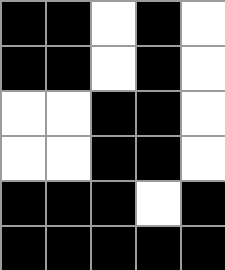[["black", "black", "white", "black", "white"], ["black", "black", "white", "black", "white"], ["white", "white", "black", "black", "white"], ["white", "white", "black", "black", "white"], ["black", "black", "black", "white", "black"], ["black", "black", "black", "black", "black"]]